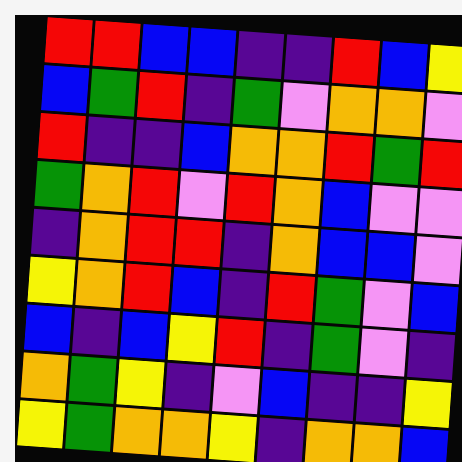[["red", "red", "blue", "blue", "indigo", "indigo", "red", "blue", "yellow"], ["blue", "green", "red", "indigo", "green", "violet", "orange", "orange", "violet"], ["red", "indigo", "indigo", "blue", "orange", "orange", "red", "green", "red"], ["green", "orange", "red", "violet", "red", "orange", "blue", "violet", "violet"], ["indigo", "orange", "red", "red", "indigo", "orange", "blue", "blue", "violet"], ["yellow", "orange", "red", "blue", "indigo", "red", "green", "violet", "blue"], ["blue", "indigo", "blue", "yellow", "red", "indigo", "green", "violet", "indigo"], ["orange", "green", "yellow", "indigo", "violet", "blue", "indigo", "indigo", "yellow"], ["yellow", "green", "orange", "orange", "yellow", "indigo", "orange", "orange", "blue"]]